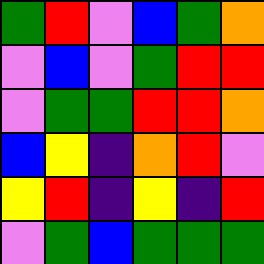[["green", "red", "violet", "blue", "green", "orange"], ["violet", "blue", "violet", "green", "red", "red"], ["violet", "green", "green", "red", "red", "orange"], ["blue", "yellow", "indigo", "orange", "red", "violet"], ["yellow", "red", "indigo", "yellow", "indigo", "red"], ["violet", "green", "blue", "green", "green", "green"]]